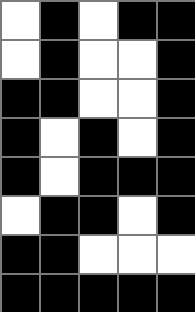[["white", "black", "white", "black", "black"], ["white", "black", "white", "white", "black"], ["black", "black", "white", "white", "black"], ["black", "white", "black", "white", "black"], ["black", "white", "black", "black", "black"], ["white", "black", "black", "white", "black"], ["black", "black", "white", "white", "white"], ["black", "black", "black", "black", "black"]]